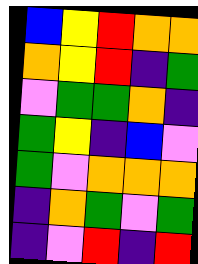[["blue", "yellow", "red", "orange", "orange"], ["orange", "yellow", "red", "indigo", "green"], ["violet", "green", "green", "orange", "indigo"], ["green", "yellow", "indigo", "blue", "violet"], ["green", "violet", "orange", "orange", "orange"], ["indigo", "orange", "green", "violet", "green"], ["indigo", "violet", "red", "indigo", "red"]]